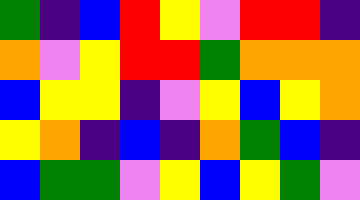[["green", "indigo", "blue", "red", "yellow", "violet", "red", "red", "indigo"], ["orange", "violet", "yellow", "red", "red", "green", "orange", "orange", "orange"], ["blue", "yellow", "yellow", "indigo", "violet", "yellow", "blue", "yellow", "orange"], ["yellow", "orange", "indigo", "blue", "indigo", "orange", "green", "blue", "indigo"], ["blue", "green", "green", "violet", "yellow", "blue", "yellow", "green", "violet"]]